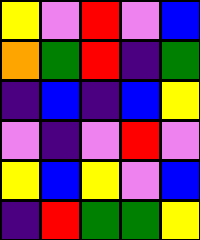[["yellow", "violet", "red", "violet", "blue"], ["orange", "green", "red", "indigo", "green"], ["indigo", "blue", "indigo", "blue", "yellow"], ["violet", "indigo", "violet", "red", "violet"], ["yellow", "blue", "yellow", "violet", "blue"], ["indigo", "red", "green", "green", "yellow"]]